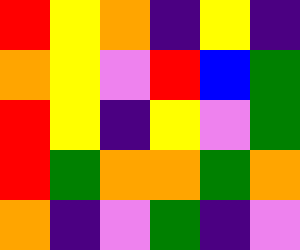[["red", "yellow", "orange", "indigo", "yellow", "indigo"], ["orange", "yellow", "violet", "red", "blue", "green"], ["red", "yellow", "indigo", "yellow", "violet", "green"], ["red", "green", "orange", "orange", "green", "orange"], ["orange", "indigo", "violet", "green", "indigo", "violet"]]